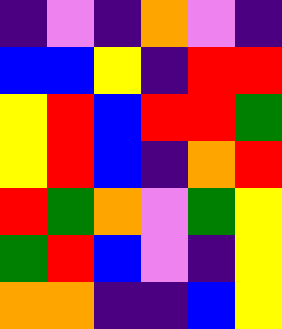[["indigo", "violet", "indigo", "orange", "violet", "indigo"], ["blue", "blue", "yellow", "indigo", "red", "red"], ["yellow", "red", "blue", "red", "red", "green"], ["yellow", "red", "blue", "indigo", "orange", "red"], ["red", "green", "orange", "violet", "green", "yellow"], ["green", "red", "blue", "violet", "indigo", "yellow"], ["orange", "orange", "indigo", "indigo", "blue", "yellow"]]